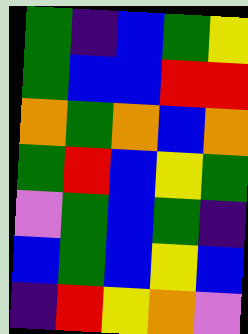[["green", "indigo", "blue", "green", "yellow"], ["green", "blue", "blue", "red", "red"], ["orange", "green", "orange", "blue", "orange"], ["green", "red", "blue", "yellow", "green"], ["violet", "green", "blue", "green", "indigo"], ["blue", "green", "blue", "yellow", "blue"], ["indigo", "red", "yellow", "orange", "violet"]]